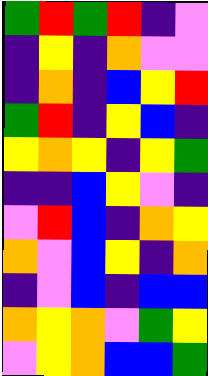[["green", "red", "green", "red", "indigo", "violet"], ["indigo", "yellow", "indigo", "orange", "violet", "violet"], ["indigo", "orange", "indigo", "blue", "yellow", "red"], ["green", "red", "indigo", "yellow", "blue", "indigo"], ["yellow", "orange", "yellow", "indigo", "yellow", "green"], ["indigo", "indigo", "blue", "yellow", "violet", "indigo"], ["violet", "red", "blue", "indigo", "orange", "yellow"], ["orange", "violet", "blue", "yellow", "indigo", "orange"], ["indigo", "violet", "blue", "indigo", "blue", "blue"], ["orange", "yellow", "orange", "violet", "green", "yellow"], ["violet", "yellow", "orange", "blue", "blue", "green"]]